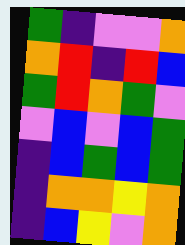[["green", "indigo", "violet", "violet", "orange"], ["orange", "red", "indigo", "red", "blue"], ["green", "red", "orange", "green", "violet"], ["violet", "blue", "violet", "blue", "green"], ["indigo", "blue", "green", "blue", "green"], ["indigo", "orange", "orange", "yellow", "orange"], ["indigo", "blue", "yellow", "violet", "orange"]]